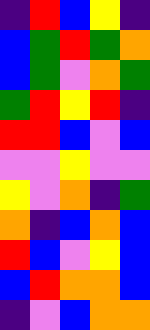[["indigo", "red", "blue", "yellow", "indigo"], ["blue", "green", "red", "green", "orange"], ["blue", "green", "violet", "orange", "green"], ["green", "red", "yellow", "red", "indigo"], ["red", "red", "blue", "violet", "blue"], ["violet", "violet", "yellow", "violet", "violet"], ["yellow", "violet", "orange", "indigo", "green"], ["orange", "indigo", "blue", "orange", "blue"], ["red", "blue", "violet", "yellow", "blue"], ["blue", "red", "orange", "orange", "blue"], ["indigo", "violet", "blue", "orange", "orange"]]